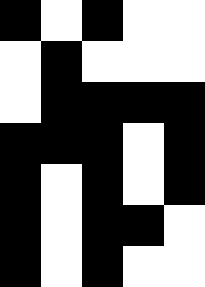[["black", "white", "black", "white", "white"], ["white", "black", "white", "white", "white"], ["white", "black", "black", "black", "black"], ["black", "black", "black", "white", "black"], ["black", "white", "black", "white", "black"], ["black", "white", "black", "black", "white"], ["black", "white", "black", "white", "white"]]